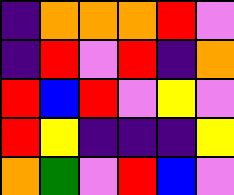[["indigo", "orange", "orange", "orange", "red", "violet"], ["indigo", "red", "violet", "red", "indigo", "orange"], ["red", "blue", "red", "violet", "yellow", "violet"], ["red", "yellow", "indigo", "indigo", "indigo", "yellow"], ["orange", "green", "violet", "red", "blue", "violet"]]